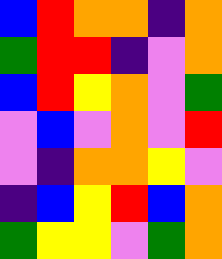[["blue", "red", "orange", "orange", "indigo", "orange"], ["green", "red", "red", "indigo", "violet", "orange"], ["blue", "red", "yellow", "orange", "violet", "green"], ["violet", "blue", "violet", "orange", "violet", "red"], ["violet", "indigo", "orange", "orange", "yellow", "violet"], ["indigo", "blue", "yellow", "red", "blue", "orange"], ["green", "yellow", "yellow", "violet", "green", "orange"]]